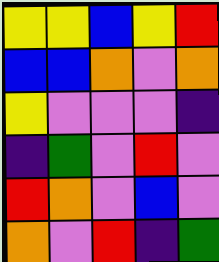[["yellow", "yellow", "blue", "yellow", "red"], ["blue", "blue", "orange", "violet", "orange"], ["yellow", "violet", "violet", "violet", "indigo"], ["indigo", "green", "violet", "red", "violet"], ["red", "orange", "violet", "blue", "violet"], ["orange", "violet", "red", "indigo", "green"]]